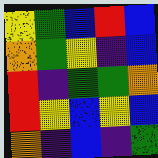[["yellow", "green", "blue", "red", "blue"], ["orange", "green", "yellow", "indigo", "blue"], ["red", "indigo", "green", "green", "orange"], ["red", "yellow", "blue", "yellow", "blue"], ["orange", "indigo", "blue", "indigo", "green"]]